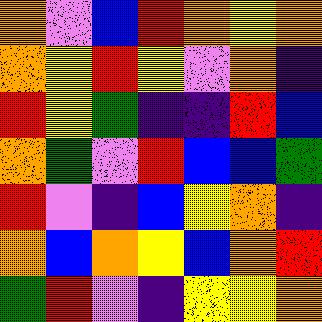[["orange", "violet", "blue", "red", "orange", "yellow", "orange"], ["orange", "yellow", "red", "yellow", "violet", "orange", "indigo"], ["red", "yellow", "green", "indigo", "indigo", "red", "blue"], ["orange", "green", "violet", "red", "blue", "blue", "green"], ["red", "violet", "indigo", "blue", "yellow", "orange", "indigo"], ["orange", "blue", "orange", "yellow", "blue", "orange", "red"], ["green", "red", "violet", "indigo", "yellow", "yellow", "orange"]]